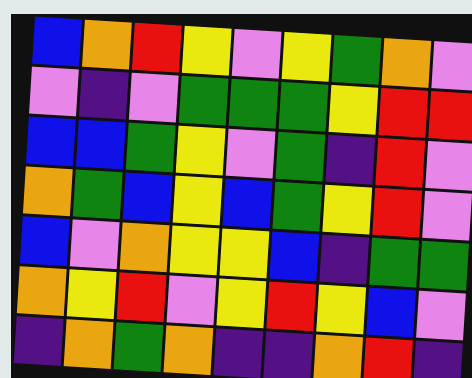[["blue", "orange", "red", "yellow", "violet", "yellow", "green", "orange", "violet"], ["violet", "indigo", "violet", "green", "green", "green", "yellow", "red", "red"], ["blue", "blue", "green", "yellow", "violet", "green", "indigo", "red", "violet"], ["orange", "green", "blue", "yellow", "blue", "green", "yellow", "red", "violet"], ["blue", "violet", "orange", "yellow", "yellow", "blue", "indigo", "green", "green"], ["orange", "yellow", "red", "violet", "yellow", "red", "yellow", "blue", "violet"], ["indigo", "orange", "green", "orange", "indigo", "indigo", "orange", "red", "indigo"]]